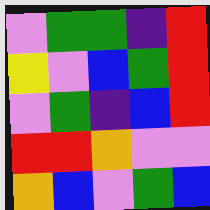[["violet", "green", "green", "indigo", "red"], ["yellow", "violet", "blue", "green", "red"], ["violet", "green", "indigo", "blue", "red"], ["red", "red", "orange", "violet", "violet"], ["orange", "blue", "violet", "green", "blue"]]